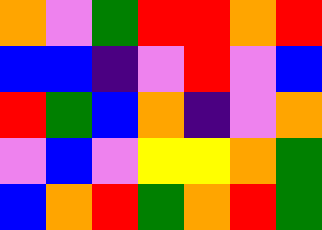[["orange", "violet", "green", "red", "red", "orange", "red"], ["blue", "blue", "indigo", "violet", "red", "violet", "blue"], ["red", "green", "blue", "orange", "indigo", "violet", "orange"], ["violet", "blue", "violet", "yellow", "yellow", "orange", "green"], ["blue", "orange", "red", "green", "orange", "red", "green"]]